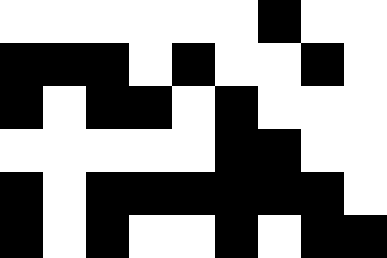[["white", "white", "white", "white", "white", "white", "black", "white", "white"], ["black", "black", "black", "white", "black", "white", "white", "black", "white"], ["black", "white", "black", "black", "white", "black", "white", "white", "white"], ["white", "white", "white", "white", "white", "black", "black", "white", "white"], ["black", "white", "black", "black", "black", "black", "black", "black", "white"], ["black", "white", "black", "white", "white", "black", "white", "black", "black"]]